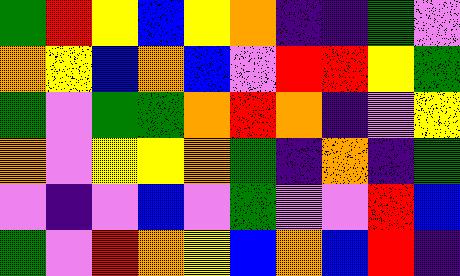[["green", "red", "yellow", "blue", "yellow", "orange", "indigo", "indigo", "green", "violet"], ["orange", "yellow", "blue", "orange", "blue", "violet", "red", "red", "yellow", "green"], ["green", "violet", "green", "green", "orange", "red", "orange", "indigo", "violet", "yellow"], ["orange", "violet", "yellow", "yellow", "orange", "green", "indigo", "orange", "indigo", "green"], ["violet", "indigo", "violet", "blue", "violet", "green", "violet", "violet", "red", "blue"], ["green", "violet", "red", "orange", "yellow", "blue", "orange", "blue", "red", "indigo"]]